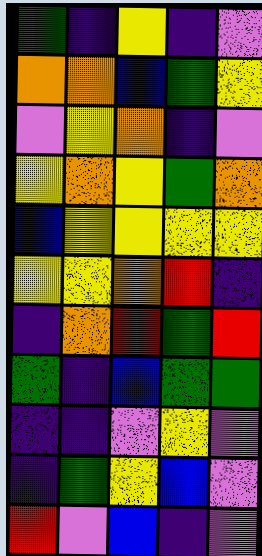[["green", "indigo", "yellow", "indigo", "violet"], ["orange", "orange", "blue", "green", "yellow"], ["violet", "yellow", "orange", "indigo", "violet"], ["yellow", "orange", "yellow", "green", "orange"], ["blue", "yellow", "yellow", "yellow", "yellow"], ["yellow", "yellow", "orange", "red", "indigo"], ["indigo", "orange", "red", "green", "red"], ["green", "indigo", "blue", "green", "green"], ["indigo", "indigo", "violet", "yellow", "violet"], ["indigo", "green", "yellow", "blue", "violet"], ["red", "violet", "blue", "indigo", "violet"]]